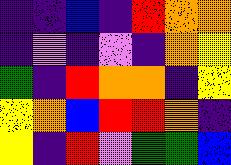[["indigo", "indigo", "blue", "indigo", "red", "orange", "orange"], ["indigo", "violet", "indigo", "violet", "indigo", "orange", "yellow"], ["green", "indigo", "red", "orange", "orange", "indigo", "yellow"], ["yellow", "orange", "blue", "red", "red", "orange", "indigo"], ["yellow", "indigo", "red", "violet", "green", "green", "blue"]]